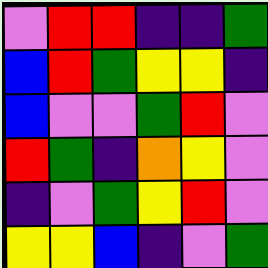[["violet", "red", "red", "indigo", "indigo", "green"], ["blue", "red", "green", "yellow", "yellow", "indigo"], ["blue", "violet", "violet", "green", "red", "violet"], ["red", "green", "indigo", "orange", "yellow", "violet"], ["indigo", "violet", "green", "yellow", "red", "violet"], ["yellow", "yellow", "blue", "indigo", "violet", "green"]]